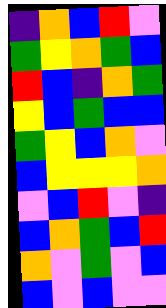[["indigo", "orange", "blue", "red", "violet"], ["green", "yellow", "orange", "green", "blue"], ["red", "blue", "indigo", "orange", "green"], ["yellow", "blue", "green", "blue", "blue"], ["green", "yellow", "blue", "orange", "violet"], ["blue", "yellow", "yellow", "yellow", "orange"], ["violet", "blue", "red", "violet", "indigo"], ["blue", "orange", "green", "blue", "red"], ["orange", "violet", "green", "violet", "blue"], ["blue", "violet", "blue", "violet", "violet"]]